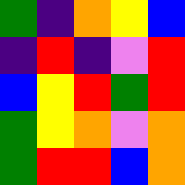[["green", "indigo", "orange", "yellow", "blue"], ["indigo", "red", "indigo", "violet", "red"], ["blue", "yellow", "red", "green", "red"], ["green", "yellow", "orange", "violet", "orange"], ["green", "red", "red", "blue", "orange"]]